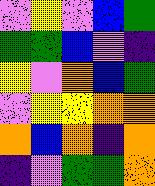[["violet", "yellow", "violet", "blue", "green"], ["green", "green", "blue", "violet", "indigo"], ["yellow", "violet", "orange", "blue", "green"], ["violet", "yellow", "yellow", "orange", "orange"], ["orange", "blue", "orange", "indigo", "orange"], ["indigo", "violet", "green", "green", "orange"]]